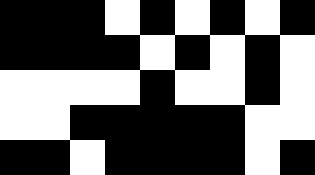[["black", "black", "black", "white", "black", "white", "black", "white", "black"], ["black", "black", "black", "black", "white", "black", "white", "black", "white"], ["white", "white", "white", "white", "black", "white", "white", "black", "white"], ["white", "white", "black", "black", "black", "black", "black", "white", "white"], ["black", "black", "white", "black", "black", "black", "black", "white", "black"]]